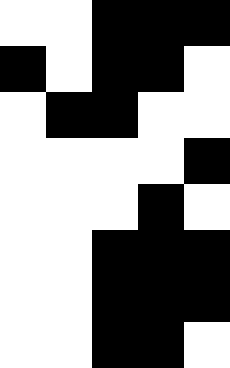[["white", "white", "black", "black", "black"], ["black", "white", "black", "black", "white"], ["white", "black", "black", "white", "white"], ["white", "white", "white", "white", "black"], ["white", "white", "white", "black", "white"], ["white", "white", "black", "black", "black"], ["white", "white", "black", "black", "black"], ["white", "white", "black", "black", "white"]]